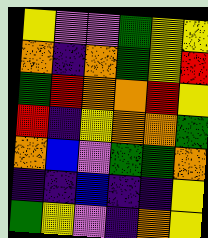[["yellow", "violet", "violet", "green", "yellow", "yellow"], ["orange", "indigo", "orange", "green", "yellow", "red"], ["green", "red", "orange", "orange", "red", "yellow"], ["red", "indigo", "yellow", "orange", "orange", "green"], ["orange", "blue", "violet", "green", "green", "orange"], ["indigo", "indigo", "blue", "indigo", "indigo", "yellow"], ["green", "yellow", "violet", "indigo", "orange", "yellow"]]